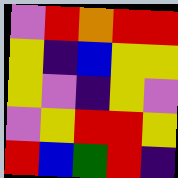[["violet", "red", "orange", "red", "red"], ["yellow", "indigo", "blue", "yellow", "yellow"], ["yellow", "violet", "indigo", "yellow", "violet"], ["violet", "yellow", "red", "red", "yellow"], ["red", "blue", "green", "red", "indigo"]]